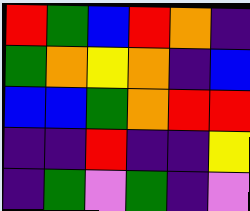[["red", "green", "blue", "red", "orange", "indigo"], ["green", "orange", "yellow", "orange", "indigo", "blue"], ["blue", "blue", "green", "orange", "red", "red"], ["indigo", "indigo", "red", "indigo", "indigo", "yellow"], ["indigo", "green", "violet", "green", "indigo", "violet"]]